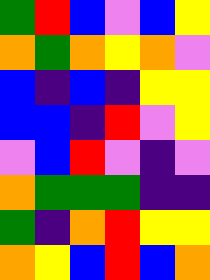[["green", "red", "blue", "violet", "blue", "yellow"], ["orange", "green", "orange", "yellow", "orange", "violet"], ["blue", "indigo", "blue", "indigo", "yellow", "yellow"], ["blue", "blue", "indigo", "red", "violet", "yellow"], ["violet", "blue", "red", "violet", "indigo", "violet"], ["orange", "green", "green", "green", "indigo", "indigo"], ["green", "indigo", "orange", "red", "yellow", "yellow"], ["orange", "yellow", "blue", "red", "blue", "orange"]]